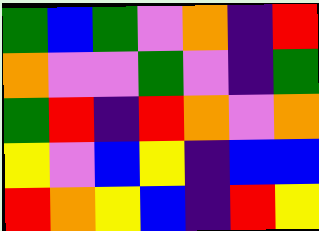[["green", "blue", "green", "violet", "orange", "indigo", "red"], ["orange", "violet", "violet", "green", "violet", "indigo", "green"], ["green", "red", "indigo", "red", "orange", "violet", "orange"], ["yellow", "violet", "blue", "yellow", "indigo", "blue", "blue"], ["red", "orange", "yellow", "blue", "indigo", "red", "yellow"]]